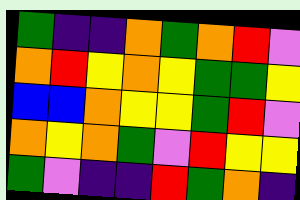[["green", "indigo", "indigo", "orange", "green", "orange", "red", "violet"], ["orange", "red", "yellow", "orange", "yellow", "green", "green", "yellow"], ["blue", "blue", "orange", "yellow", "yellow", "green", "red", "violet"], ["orange", "yellow", "orange", "green", "violet", "red", "yellow", "yellow"], ["green", "violet", "indigo", "indigo", "red", "green", "orange", "indigo"]]